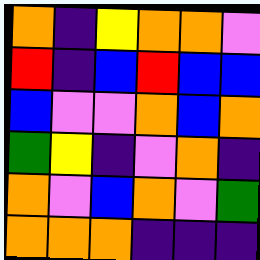[["orange", "indigo", "yellow", "orange", "orange", "violet"], ["red", "indigo", "blue", "red", "blue", "blue"], ["blue", "violet", "violet", "orange", "blue", "orange"], ["green", "yellow", "indigo", "violet", "orange", "indigo"], ["orange", "violet", "blue", "orange", "violet", "green"], ["orange", "orange", "orange", "indigo", "indigo", "indigo"]]